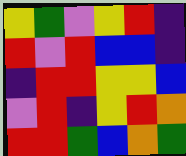[["yellow", "green", "violet", "yellow", "red", "indigo"], ["red", "violet", "red", "blue", "blue", "indigo"], ["indigo", "red", "red", "yellow", "yellow", "blue"], ["violet", "red", "indigo", "yellow", "red", "orange"], ["red", "red", "green", "blue", "orange", "green"]]